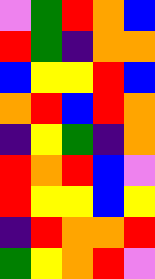[["violet", "green", "red", "orange", "blue"], ["red", "green", "indigo", "orange", "orange"], ["blue", "yellow", "yellow", "red", "blue"], ["orange", "red", "blue", "red", "orange"], ["indigo", "yellow", "green", "indigo", "orange"], ["red", "orange", "red", "blue", "violet"], ["red", "yellow", "yellow", "blue", "yellow"], ["indigo", "red", "orange", "orange", "red"], ["green", "yellow", "orange", "red", "violet"]]